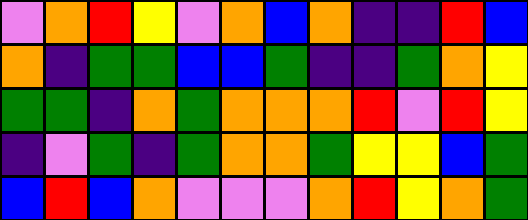[["violet", "orange", "red", "yellow", "violet", "orange", "blue", "orange", "indigo", "indigo", "red", "blue"], ["orange", "indigo", "green", "green", "blue", "blue", "green", "indigo", "indigo", "green", "orange", "yellow"], ["green", "green", "indigo", "orange", "green", "orange", "orange", "orange", "red", "violet", "red", "yellow"], ["indigo", "violet", "green", "indigo", "green", "orange", "orange", "green", "yellow", "yellow", "blue", "green"], ["blue", "red", "blue", "orange", "violet", "violet", "violet", "orange", "red", "yellow", "orange", "green"]]